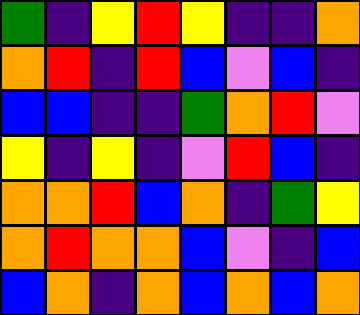[["green", "indigo", "yellow", "red", "yellow", "indigo", "indigo", "orange"], ["orange", "red", "indigo", "red", "blue", "violet", "blue", "indigo"], ["blue", "blue", "indigo", "indigo", "green", "orange", "red", "violet"], ["yellow", "indigo", "yellow", "indigo", "violet", "red", "blue", "indigo"], ["orange", "orange", "red", "blue", "orange", "indigo", "green", "yellow"], ["orange", "red", "orange", "orange", "blue", "violet", "indigo", "blue"], ["blue", "orange", "indigo", "orange", "blue", "orange", "blue", "orange"]]